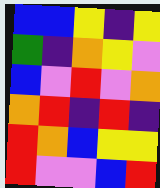[["blue", "blue", "yellow", "indigo", "yellow"], ["green", "indigo", "orange", "yellow", "violet"], ["blue", "violet", "red", "violet", "orange"], ["orange", "red", "indigo", "red", "indigo"], ["red", "orange", "blue", "yellow", "yellow"], ["red", "violet", "violet", "blue", "red"]]